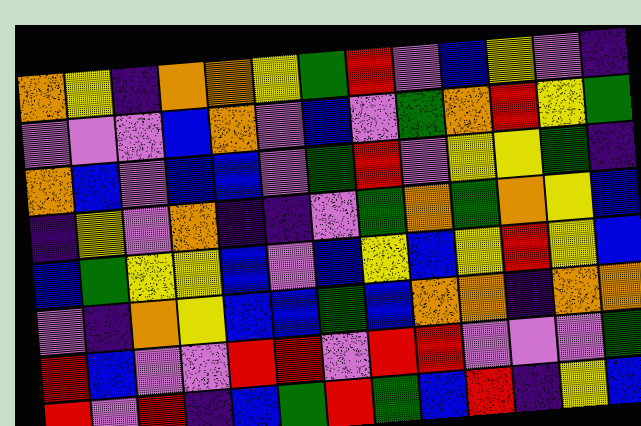[["orange", "yellow", "indigo", "orange", "orange", "yellow", "green", "red", "violet", "blue", "yellow", "violet", "indigo"], ["violet", "violet", "violet", "blue", "orange", "violet", "blue", "violet", "green", "orange", "red", "yellow", "green"], ["orange", "blue", "violet", "blue", "blue", "violet", "green", "red", "violet", "yellow", "yellow", "green", "indigo"], ["indigo", "yellow", "violet", "orange", "indigo", "indigo", "violet", "green", "orange", "green", "orange", "yellow", "blue"], ["blue", "green", "yellow", "yellow", "blue", "violet", "blue", "yellow", "blue", "yellow", "red", "yellow", "blue"], ["violet", "indigo", "orange", "yellow", "blue", "blue", "green", "blue", "orange", "orange", "indigo", "orange", "orange"], ["red", "blue", "violet", "violet", "red", "red", "violet", "red", "red", "violet", "violet", "violet", "green"], ["red", "violet", "red", "indigo", "blue", "green", "red", "green", "blue", "red", "indigo", "yellow", "blue"]]